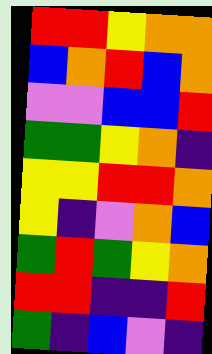[["red", "red", "yellow", "orange", "orange"], ["blue", "orange", "red", "blue", "orange"], ["violet", "violet", "blue", "blue", "red"], ["green", "green", "yellow", "orange", "indigo"], ["yellow", "yellow", "red", "red", "orange"], ["yellow", "indigo", "violet", "orange", "blue"], ["green", "red", "green", "yellow", "orange"], ["red", "red", "indigo", "indigo", "red"], ["green", "indigo", "blue", "violet", "indigo"]]